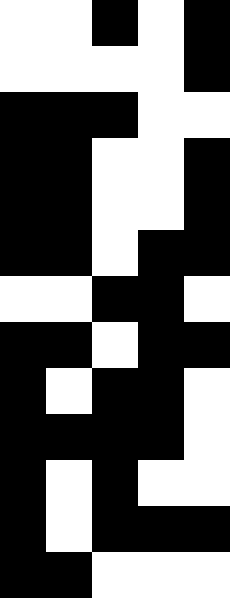[["white", "white", "black", "white", "black"], ["white", "white", "white", "white", "black"], ["black", "black", "black", "white", "white"], ["black", "black", "white", "white", "black"], ["black", "black", "white", "white", "black"], ["black", "black", "white", "black", "black"], ["white", "white", "black", "black", "white"], ["black", "black", "white", "black", "black"], ["black", "white", "black", "black", "white"], ["black", "black", "black", "black", "white"], ["black", "white", "black", "white", "white"], ["black", "white", "black", "black", "black"], ["black", "black", "white", "white", "white"]]